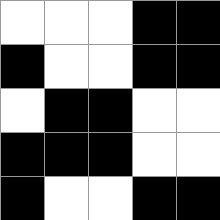[["white", "white", "white", "black", "black"], ["black", "white", "white", "black", "black"], ["white", "black", "black", "white", "white"], ["black", "black", "black", "white", "white"], ["black", "white", "white", "black", "black"]]